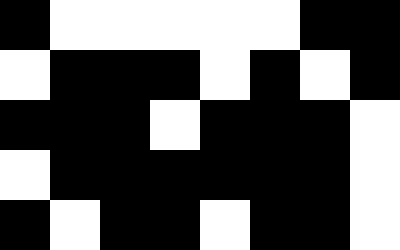[["black", "white", "white", "white", "white", "white", "black", "black"], ["white", "black", "black", "black", "white", "black", "white", "black"], ["black", "black", "black", "white", "black", "black", "black", "white"], ["white", "black", "black", "black", "black", "black", "black", "white"], ["black", "white", "black", "black", "white", "black", "black", "white"]]